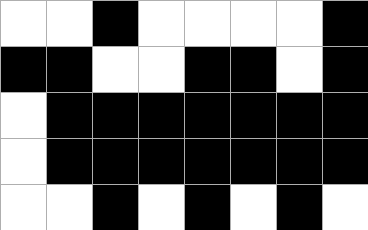[["white", "white", "black", "white", "white", "white", "white", "black"], ["black", "black", "white", "white", "black", "black", "white", "black"], ["white", "black", "black", "black", "black", "black", "black", "black"], ["white", "black", "black", "black", "black", "black", "black", "black"], ["white", "white", "black", "white", "black", "white", "black", "white"]]